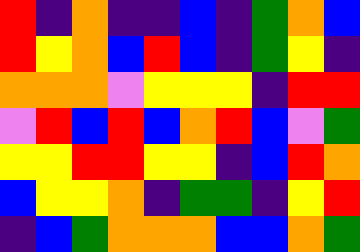[["red", "indigo", "orange", "indigo", "indigo", "blue", "indigo", "green", "orange", "blue"], ["red", "yellow", "orange", "blue", "red", "blue", "indigo", "green", "yellow", "indigo"], ["orange", "orange", "orange", "violet", "yellow", "yellow", "yellow", "indigo", "red", "red"], ["violet", "red", "blue", "red", "blue", "orange", "red", "blue", "violet", "green"], ["yellow", "yellow", "red", "red", "yellow", "yellow", "indigo", "blue", "red", "orange"], ["blue", "yellow", "yellow", "orange", "indigo", "green", "green", "indigo", "yellow", "red"], ["indigo", "blue", "green", "orange", "orange", "orange", "blue", "blue", "orange", "green"]]